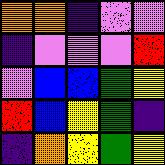[["orange", "orange", "indigo", "violet", "violet"], ["indigo", "violet", "violet", "violet", "red"], ["violet", "blue", "blue", "green", "yellow"], ["red", "blue", "yellow", "green", "indigo"], ["indigo", "orange", "yellow", "green", "yellow"]]